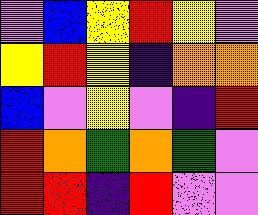[["violet", "blue", "yellow", "red", "yellow", "violet"], ["yellow", "red", "yellow", "indigo", "orange", "orange"], ["blue", "violet", "yellow", "violet", "indigo", "red"], ["red", "orange", "green", "orange", "green", "violet"], ["red", "red", "indigo", "red", "violet", "violet"]]